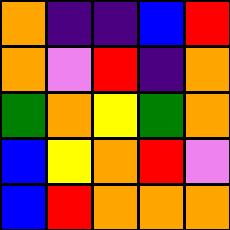[["orange", "indigo", "indigo", "blue", "red"], ["orange", "violet", "red", "indigo", "orange"], ["green", "orange", "yellow", "green", "orange"], ["blue", "yellow", "orange", "red", "violet"], ["blue", "red", "orange", "orange", "orange"]]